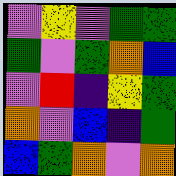[["violet", "yellow", "violet", "green", "green"], ["green", "violet", "green", "orange", "blue"], ["violet", "red", "indigo", "yellow", "green"], ["orange", "violet", "blue", "indigo", "green"], ["blue", "green", "orange", "violet", "orange"]]